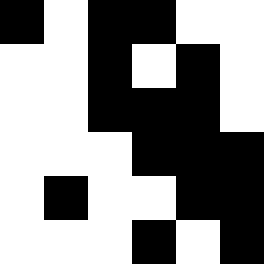[["black", "white", "black", "black", "white", "white"], ["white", "white", "black", "white", "black", "white"], ["white", "white", "black", "black", "black", "white"], ["white", "white", "white", "black", "black", "black"], ["white", "black", "white", "white", "black", "black"], ["white", "white", "white", "black", "white", "black"]]